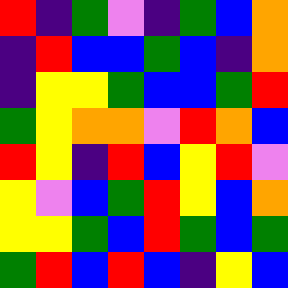[["red", "indigo", "green", "violet", "indigo", "green", "blue", "orange"], ["indigo", "red", "blue", "blue", "green", "blue", "indigo", "orange"], ["indigo", "yellow", "yellow", "green", "blue", "blue", "green", "red"], ["green", "yellow", "orange", "orange", "violet", "red", "orange", "blue"], ["red", "yellow", "indigo", "red", "blue", "yellow", "red", "violet"], ["yellow", "violet", "blue", "green", "red", "yellow", "blue", "orange"], ["yellow", "yellow", "green", "blue", "red", "green", "blue", "green"], ["green", "red", "blue", "red", "blue", "indigo", "yellow", "blue"]]